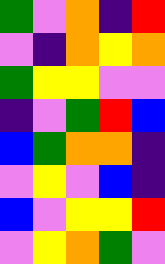[["green", "violet", "orange", "indigo", "red"], ["violet", "indigo", "orange", "yellow", "orange"], ["green", "yellow", "yellow", "violet", "violet"], ["indigo", "violet", "green", "red", "blue"], ["blue", "green", "orange", "orange", "indigo"], ["violet", "yellow", "violet", "blue", "indigo"], ["blue", "violet", "yellow", "yellow", "red"], ["violet", "yellow", "orange", "green", "violet"]]